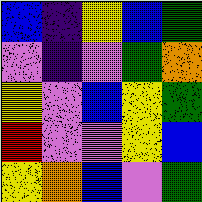[["blue", "indigo", "yellow", "blue", "green"], ["violet", "indigo", "violet", "green", "orange"], ["yellow", "violet", "blue", "yellow", "green"], ["red", "violet", "violet", "yellow", "blue"], ["yellow", "orange", "blue", "violet", "green"]]